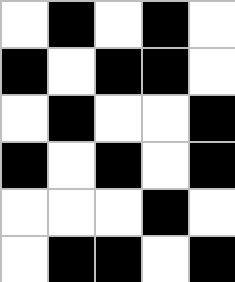[["white", "black", "white", "black", "white"], ["black", "white", "black", "black", "white"], ["white", "black", "white", "white", "black"], ["black", "white", "black", "white", "black"], ["white", "white", "white", "black", "white"], ["white", "black", "black", "white", "black"]]